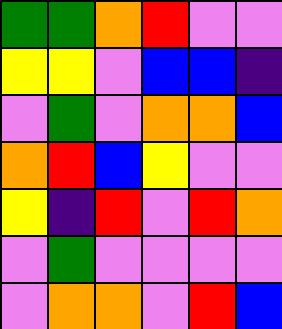[["green", "green", "orange", "red", "violet", "violet"], ["yellow", "yellow", "violet", "blue", "blue", "indigo"], ["violet", "green", "violet", "orange", "orange", "blue"], ["orange", "red", "blue", "yellow", "violet", "violet"], ["yellow", "indigo", "red", "violet", "red", "orange"], ["violet", "green", "violet", "violet", "violet", "violet"], ["violet", "orange", "orange", "violet", "red", "blue"]]